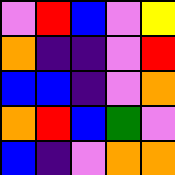[["violet", "red", "blue", "violet", "yellow"], ["orange", "indigo", "indigo", "violet", "red"], ["blue", "blue", "indigo", "violet", "orange"], ["orange", "red", "blue", "green", "violet"], ["blue", "indigo", "violet", "orange", "orange"]]